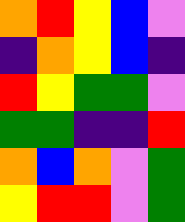[["orange", "red", "yellow", "blue", "violet"], ["indigo", "orange", "yellow", "blue", "indigo"], ["red", "yellow", "green", "green", "violet"], ["green", "green", "indigo", "indigo", "red"], ["orange", "blue", "orange", "violet", "green"], ["yellow", "red", "red", "violet", "green"]]